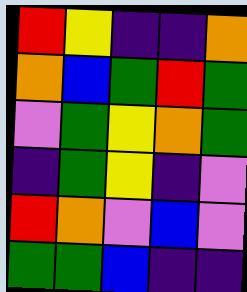[["red", "yellow", "indigo", "indigo", "orange"], ["orange", "blue", "green", "red", "green"], ["violet", "green", "yellow", "orange", "green"], ["indigo", "green", "yellow", "indigo", "violet"], ["red", "orange", "violet", "blue", "violet"], ["green", "green", "blue", "indigo", "indigo"]]